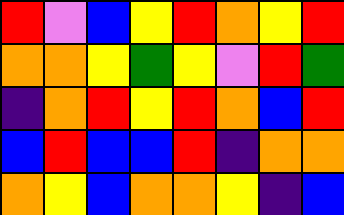[["red", "violet", "blue", "yellow", "red", "orange", "yellow", "red"], ["orange", "orange", "yellow", "green", "yellow", "violet", "red", "green"], ["indigo", "orange", "red", "yellow", "red", "orange", "blue", "red"], ["blue", "red", "blue", "blue", "red", "indigo", "orange", "orange"], ["orange", "yellow", "blue", "orange", "orange", "yellow", "indigo", "blue"]]